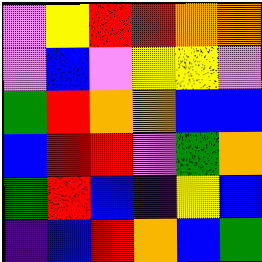[["violet", "yellow", "red", "red", "orange", "orange"], ["violet", "blue", "violet", "yellow", "yellow", "violet"], ["green", "red", "orange", "orange", "blue", "blue"], ["blue", "red", "red", "violet", "green", "orange"], ["green", "red", "blue", "indigo", "yellow", "blue"], ["indigo", "blue", "red", "orange", "blue", "green"]]